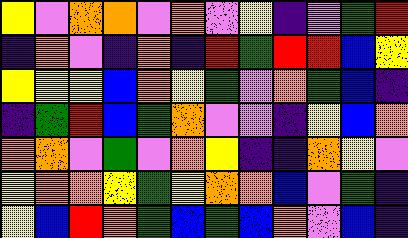[["yellow", "violet", "orange", "orange", "violet", "orange", "violet", "yellow", "indigo", "violet", "green", "red"], ["indigo", "orange", "violet", "indigo", "orange", "indigo", "red", "green", "red", "red", "blue", "yellow"], ["yellow", "yellow", "yellow", "blue", "orange", "yellow", "green", "violet", "orange", "green", "blue", "indigo"], ["indigo", "green", "red", "blue", "green", "orange", "violet", "violet", "indigo", "yellow", "blue", "orange"], ["orange", "orange", "violet", "green", "violet", "orange", "yellow", "indigo", "indigo", "orange", "yellow", "violet"], ["yellow", "orange", "orange", "yellow", "green", "yellow", "orange", "orange", "blue", "violet", "green", "indigo"], ["yellow", "blue", "red", "orange", "green", "blue", "green", "blue", "orange", "violet", "blue", "indigo"]]